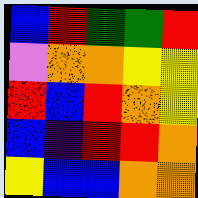[["blue", "red", "green", "green", "red"], ["violet", "orange", "orange", "yellow", "yellow"], ["red", "blue", "red", "orange", "yellow"], ["blue", "indigo", "red", "red", "orange"], ["yellow", "blue", "blue", "orange", "orange"]]